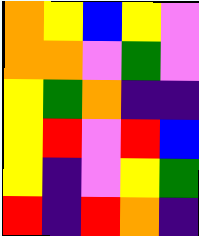[["orange", "yellow", "blue", "yellow", "violet"], ["orange", "orange", "violet", "green", "violet"], ["yellow", "green", "orange", "indigo", "indigo"], ["yellow", "red", "violet", "red", "blue"], ["yellow", "indigo", "violet", "yellow", "green"], ["red", "indigo", "red", "orange", "indigo"]]